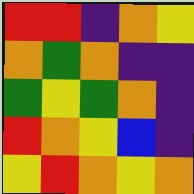[["red", "red", "indigo", "orange", "yellow"], ["orange", "green", "orange", "indigo", "indigo"], ["green", "yellow", "green", "orange", "indigo"], ["red", "orange", "yellow", "blue", "indigo"], ["yellow", "red", "orange", "yellow", "orange"]]